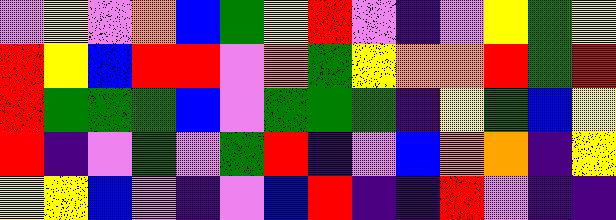[["violet", "yellow", "violet", "orange", "blue", "green", "yellow", "red", "violet", "indigo", "violet", "yellow", "green", "yellow"], ["red", "yellow", "blue", "red", "red", "violet", "orange", "green", "yellow", "orange", "orange", "red", "green", "red"], ["red", "green", "green", "green", "blue", "violet", "green", "green", "green", "indigo", "yellow", "green", "blue", "yellow"], ["red", "indigo", "violet", "green", "violet", "green", "red", "indigo", "violet", "blue", "orange", "orange", "indigo", "yellow"], ["yellow", "yellow", "blue", "violet", "indigo", "violet", "blue", "red", "indigo", "indigo", "red", "violet", "indigo", "indigo"]]